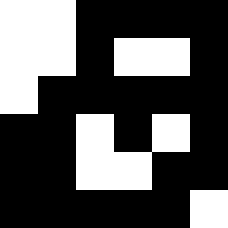[["white", "white", "black", "black", "black", "black"], ["white", "white", "black", "white", "white", "black"], ["white", "black", "black", "black", "black", "black"], ["black", "black", "white", "black", "white", "black"], ["black", "black", "white", "white", "black", "black"], ["black", "black", "black", "black", "black", "white"]]